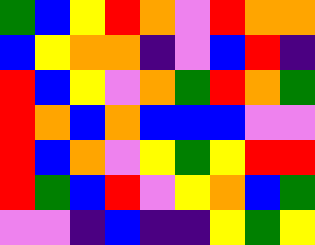[["green", "blue", "yellow", "red", "orange", "violet", "red", "orange", "orange"], ["blue", "yellow", "orange", "orange", "indigo", "violet", "blue", "red", "indigo"], ["red", "blue", "yellow", "violet", "orange", "green", "red", "orange", "green"], ["red", "orange", "blue", "orange", "blue", "blue", "blue", "violet", "violet"], ["red", "blue", "orange", "violet", "yellow", "green", "yellow", "red", "red"], ["red", "green", "blue", "red", "violet", "yellow", "orange", "blue", "green"], ["violet", "violet", "indigo", "blue", "indigo", "indigo", "yellow", "green", "yellow"]]